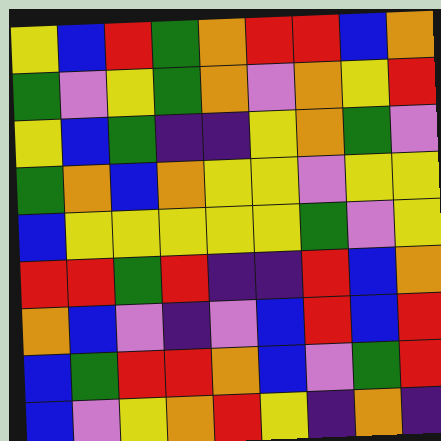[["yellow", "blue", "red", "green", "orange", "red", "red", "blue", "orange"], ["green", "violet", "yellow", "green", "orange", "violet", "orange", "yellow", "red"], ["yellow", "blue", "green", "indigo", "indigo", "yellow", "orange", "green", "violet"], ["green", "orange", "blue", "orange", "yellow", "yellow", "violet", "yellow", "yellow"], ["blue", "yellow", "yellow", "yellow", "yellow", "yellow", "green", "violet", "yellow"], ["red", "red", "green", "red", "indigo", "indigo", "red", "blue", "orange"], ["orange", "blue", "violet", "indigo", "violet", "blue", "red", "blue", "red"], ["blue", "green", "red", "red", "orange", "blue", "violet", "green", "red"], ["blue", "violet", "yellow", "orange", "red", "yellow", "indigo", "orange", "indigo"]]